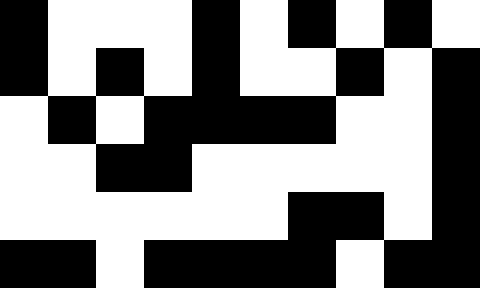[["black", "white", "white", "white", "black", "white", "black", "white", "black", "white"], ["black", "white", "black", "white", "black", "white", "white", "black", "white", "black"], ["white", "black", "white", "black", "black", "black", "black", "white", "white", "black"], ["white", "white", "black", "black", "white", "white", "white", "white", "white", "black"], ["white", "white", "white", "white", "white", "white", "black", "black", "white", "black"], ["black", "black", "white", "black", "black", "black", "black", "white", "black", "black"]]